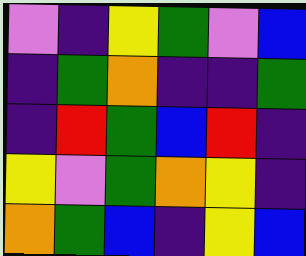[["violet", "indigo", "yellow", "green", "violet", "blue"], ["indigo", "green", "orange", "indigo", "indigo", "green"], ["indigo", "red", "green", "blue", "red", "indigo"], ["yellow", "violet", "green", "orange", "yellow", "indigo"], ["orange", "green", "blue", "indigo", "yellow", "blue"]]